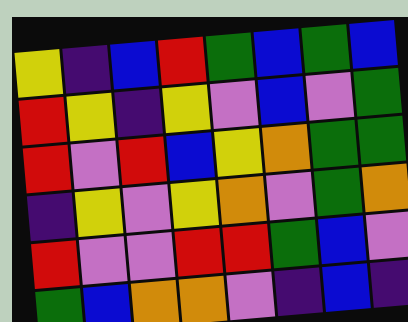[["yellow", "indigo", "blue", "red", "green", "blue", "green", "blue"], ["red", "yellow", "indigo", "yellow", "violet", "blue", "violet", "green"], ["red", "violet", "red", "blue", "yellow", "orange", "green", "green"], ["indigo", "yellow", "violet", "yellow", "orange", "violet", "green", "orange"], ["red", "violet", "violet", "red", "red", "green", "blue", "violet"], ["green", "blue", "orange", "orange", "violet", "indigo", "blue", "indigo"]]